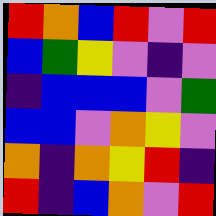[["red", "orange", "blue", "red", "violet", "red"], ["blue", "green", "yellow", "violet", "indigo", "violet"], ["indigo", "blue", "blue", "blue", "violet", "green"], ["blue", "blue", "violet", "orange", "yellow", "violet"], ["orange", "indigo", "orange", "yellow", "red", "indigo"], ["red", "indigo", "blue", "orange", "violet", "red"]]